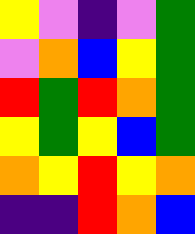[["yellow", "violet", "indigo", "violet", "green"], ["violet", "orange", "blue", "yellow", "green"], ["red", "green", "red", "orange", "green"], ["yellow", "green", "yellow", "blue", "green"], ["orange", "yellow", "red", "yellow", "orange"], ["indigo", "indigo", "red", "orange", "blue"]]